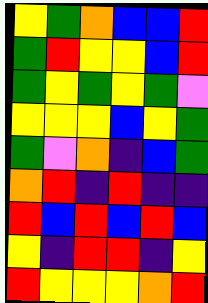[["yellow", "green", "orange", "blue", "blue", "red"], ["green", "red", "yellow", "yellow", "blue", "red"], ["green", "yellow", "green", "yellow", "green", "violet"], ["yellow", "yellow", "yellow", "blue", "yellow", "green"], ["green", "violet", "orange", "indigo", "blue", "green"], ["orange", "red", "indigo", "red", "indigo", "indigo"], ["red", "blue", "red", "blue", "red", "blue"], ["yellow", "indigo", "red", "red", "indigo", "yellow"], ["red", "yellow", "yellow", "yellow", "orange", "red"]]